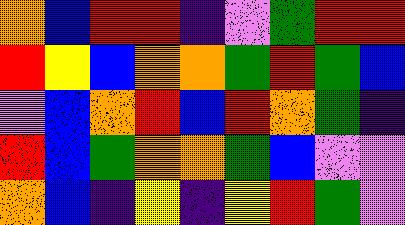[["orange", "blue", "red", "red", "indigo", "violet", "green", "red", "red"], ["red", "yellow", "blue", "orange", "orange", "green", "red", "green", "blue"], ["violet", "blue", "orange", "red", "blue", "red", "orange", "green", "indigo"], ["red", "blue", "green", "orange", "orange", "green", "blue", "violet", "violet"], ["orange", "blue", "indigo", "yellow", "indigo", "yellow", "red", "green", "violet"]]